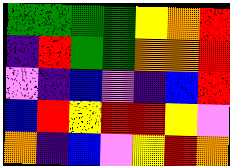[["green", "green", "green", "green", "yellow", "orange", "red"], ["indigo", "red", "green", "green", "orange", "orange", "red"], ["violet", "indigo", "blue", "violet", "indigo", "blue", "red"], ["blue", "red", "yellow", "red", "red", "yellow", "violet"], ["orange", "indigo", "blue", "violet", "yellow", "red", "orange"]]